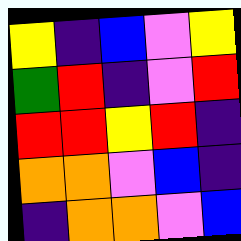[["yellow", "indigo", "blue", "violet", "yellow"], ["green", "red", "indigo", "violet", "red"], ["red", "red", "yellow", "red", "indigo"], ["orange", "orange", "violet", "blue", "indigo"], ["indigo", "orange", "orange", "violet", "blue"]]